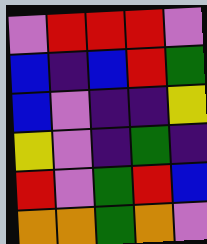[["violet", "red", "red", "red", "violet"], ["blue", "indigo", "blue", "red", "green"], ["blue", "violet", "indigo", "indigo", "yellow"], ["yellow", "violet", "indigo", "green", "indigo"], ["red", "violet", "green", "red", "blue"], ["orange", "orange", "green", "orange", "violet"]]